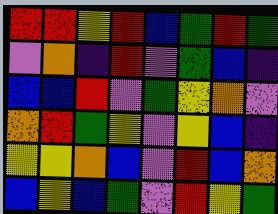[["red", "red", "yellow", "red", "blue", "green", "red", "green"], ["violet", "orange", "indigo", "red", "violet", "green", "blue", "indigo"], ["blue", "blue", "red", "violet", "green", "yellow", "orange", "violet"], ["orange", "red", "green", "yellow", "violet", "yellow", "blue", "indigo"], ["yellow", "yellow", "orange", "blue", "violet", "red", "blue", "orange"], ["blue", "yellow", "blue", "green", "violet", "red", "yellow", "green"]]